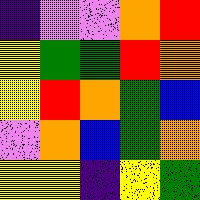[["indigo", "violet", "violet", "orange", "red"], ["yellow", "green", "green", "red", "orange"], ["yellow", "red", "orange", "green", "blue"], ["violet", "orange", "blue", "green", "orange"], ["yellow", "yellow", "indigo", "yellow", "green"]]